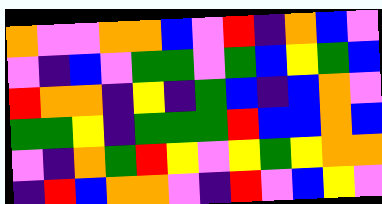[["orange", "violet", "violet", "orange", "orange", "blue", "violet", "red", "indigo", "orange", "blue", "violet"], ["violet", "indigo", "blue", "violet", "green", "green", "violet", "green", "blue", "yellow", "green", "blue"], ["red", "orange", "orange", "indigo", "yellow", "indigo", "green", "blue", "indigo", "blue", "orange", "violet"], ["green", "green", "yellow", "indigo", "green", "green", "green", "red", "blue", "blue", "orange", "blue"], ["violet", "indigo", "orange", "green", "red", "yellow", "violet", "yellow", "green", "yellow", "orange", "orange"], ["indigo", "red", "blue", "orange", "orange", "violet", "indigo", "red", "violet", "blue", "yellow", "violet"]]